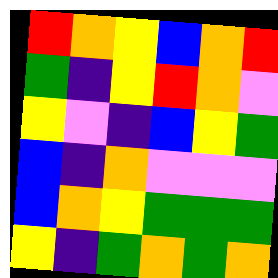[["red", "orange", "yellow", "blue", "orange", "red"], ["green", "indigo", "yellow", "red", "orange", "violet"], ["yellow", "violet", "indigo", "blue", "yellow", "green"], ["blue", "indigo", "orange", "violet", "violet", "violet"], ["blue", "orange", "yellow", "green", "green", "green"], ["yellow", "indigo", "green", "orange", "green", "orange"]]